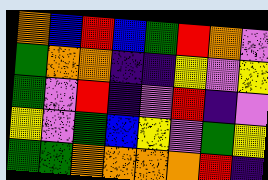[["orange", "blue", "red", "blue", "green", "red", "orange", "violet"], ["green", "orange", "orange", "indigo", "indigo", "yellow", "violet", "yellow"], ["green", "violet", "red", "indigo", "violet", "red", "indigo", "violet"], ["yellow", "violet", "green", "blue", "yellow", "violet", "green", "yellow"], ["green", "green", "orange", "orange", "orange", "orange", "red", "indigo"]]